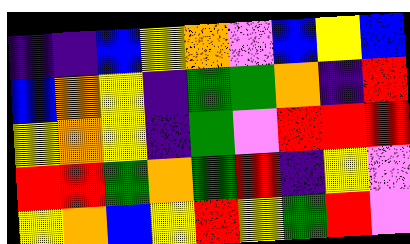[["indigo", "indigo", "blue", "yellow", "orange", "violet", "blue", "yellow", "blue"], ["blue", "orange", "yellow", "indigo", "green", "green", "orange", "indigo", "red"], ["yellow", "orange", "yellow", "indigo", "green", "violet", "red", "red", "red"], ["red", "red", "green", "orange", "green", "red", "indigo", "yellow", "violet"], ["yellow", "orange", "blue", "yellow", "red", "yellow", "green", "red", "violet"]]